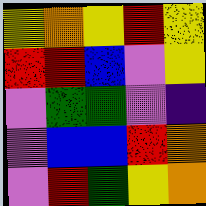[["yellow", "orange", "yellow", "red", "yellow"], ["red", "red", "blue", "violet", "yellow"], ["violet", "green", "green", "violet", "indigo"], ["violet", "blue", "blue", "red", "orange"], ["violet", "red", "green", "yellow", "orange"]]